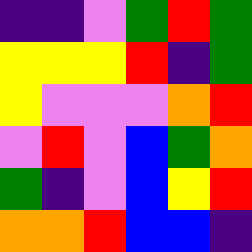[["indigo", "indigo", "violet", "green", "red", "green"], ["yellow", "yellow", "yellow", "red", "indigo", "green"], ["yellow", "violet", "violet", "violet", "orange", "red"], ["violet", "red", "violet", "blue", "green", "orange"], ["green", "indigo", "violet", "blue", "yellow", "red"], ["orange", "orange", "red", "blue", "blue", "indigo"]]